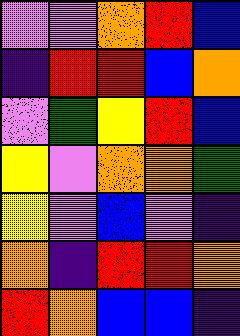[["violet", "violet", "orange", "red", "blue"], ["indigo", "red", "red", "blue", "orange"], ["violet", "green", "yellow", "red", "blue"], ["yellow", "violet", "orange", "orange", "green"], ["yellow", "violet", "blue", "violet", "indigo"], ["orange", "indigo", "red", "red", "orange"], ["red", "orange", "blue", "blue", "indigo"]]